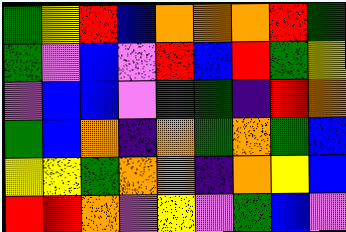[["green", "yellow", "red", "blue", "orange", "orange", "orange", "red", "green"], ["green", "violet", "blue", "violet", "red", "blue", "red", "green", "yellow"], ["violet", "blue", "blue", "violet", "green", "green", "indigo", "red", "orange"], ["green", "blue", "orange", "indigo", "orange", "green", "orange", "green", "blue"], ["yellow", "yellow", "green", "orange", "orange", "indigo", "orange", "yellow", "blue"], ["red", "red", "orange", "violet", "yellow", "violet", "green", "blue", "violet"]]